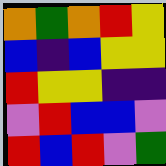[["orange", "green", "orange", "red", "yellow"], ["blue", "indigo", "blue", "yellow", "yellow"], ["red", "yellow", "yellow", "indigo", "indigo"], ["violet", "red", "blue", "blue", "violet"], ["red", "blue", "red", "violet", "green"]]